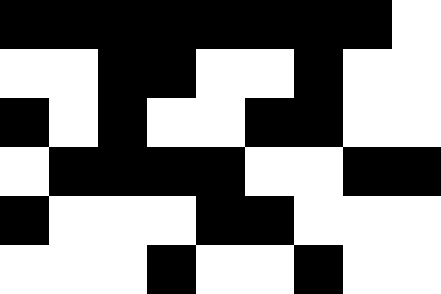[["black", "black", "black", "black", "black", "black", "black", "black", "white"], ["white", "white", "black", "black", "white", "white", "black", "white", "white"], ["black", "white", "black", "white", "white", "black", "black", "white", "white"], ["white", "black", "black", "black", "black", "white", "white", "black", "black"], ["black", "white", "white", "white", "black", "black", "white", "white", "white"], ["white", "white", "white", "black", "white", "white", "black", "white", "white"]]